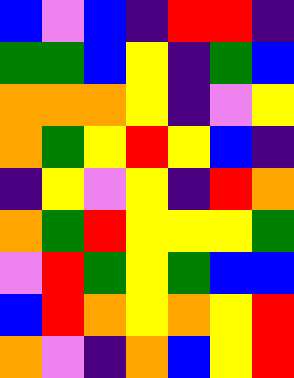[["blue", "violet", "blue", "indigo", "red", "red", "indigo"], ["green", "green", "blue", "yellow", "indigo", "green", "blue"], ["orange", "orange", "orange", "yellow", "indigo", "violet", "yellow"], ["orange", "green", "yellow", "red", "yellow", "blue", "indigo"], ["indigo", "yellow", "violet", "yellow", "indigo", "red", "orange"], ["orange", "green", "red", "yellow", "yellow", "yellow", "green"], ["violet", "red", "green", "yellow", "green", "blue", "blue"], ["blue", "red", "orange", "yellow", "orange", "yellow", "red"], ["orange", "violet", "indigo", "orange", "blue", "yellow", "red"]]